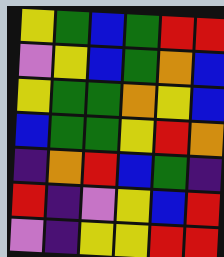[["yellow", "green", "blue", "green", "red", "red"], ["violet", "yellow", "blue", "green", "orange", "blue"], ["yellow", "green", "green", "orange", "yellow", "blue"], ["blue", "green", "green", "yellow", "red", "orange"], ["indigo", "orange", "red", "blue", "green", "indigo"], ["red", "indigo", "violet", "yellow", "blue", "red"], ["violet", "indigo", "yellow", "yellow", "red", "red"]]